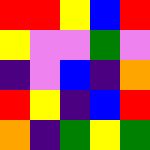[["red", "red", "yellow", "blue", "red"], ["yellow", "violet", "violet", "green", "violet"], ["indigo", "violet", "blue", "indigo", "orange"], ["red", "yellow", "indigo", "blue", "red"], ["orange", "indigo", "green", "yellow", "green"]]